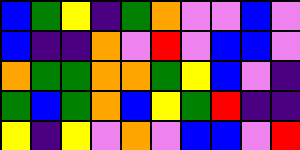[["blue", "green", "yellow", "indigo", "green", "orange", "violet", "violet", "blue", "violet"], ["blue", "indigo", "indigo", "orange", "violet", "red", "violet", "blue", "blue", "violet"], ["orange", "green", "green", "orange", "orange", "green", "yellow", "blue", "violet", "indigo"], ["green", "blue", "green", "orange", "blue", "yellow", "green", "red", "indigo", "indigo"], ["yellow", "indigo", "yellow", "violet", "orange", "violet", "blue", "blue", "violet", "red"]]